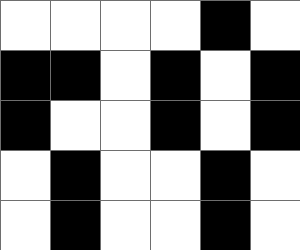[["white", "white", "white", "white", "black", "white"], ["black", "black", "white", "black", "white", "black"], ["black", "white", "white", "black", "white", "black"], ["white", "black", "white", "white", "black", "white"], ["white", "black", "white", "white", "black", "white"]]